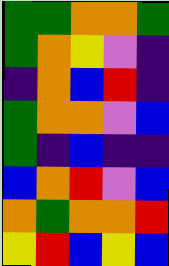[["green", "green", "orange", "orange", "green"], ["green", "orange", "yellow", "violet", "indigo"], ["indigo", "orange", "blue", "red", "indigo"], ["green", "orange", "orange", "violet", "blue"], ["green", "indigo", "blue", "indigo", "indigo"], ["blue", "orange", "red", "violet", "blue"], ["orange", "green", "orange", "orange", "red"], ["yellow", "red", "blue", "yellow", "blue"]]